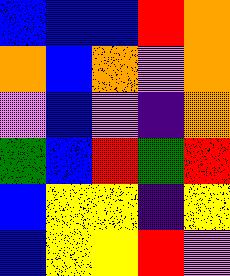[["blue", "blue", "blue", "red", "orange"], ["orange", "blue", "orange", "violet", "orange"], ["violet", "blue", "violet", "indigo", "orange"], ["green", "blue", "red", "green", "red"], ["blue", "yellow", "yellow", "indigo", "yellow"], ["blue", "yellow", "yellow", "red", "violet"]]